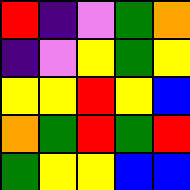[["red", "indigo", "violet", "green", "orange"], ["indigo", "violet", "yellow", "green", "yellow"], ["yellow", "yellow", "red", "yellow", "blue"], ["orange", "green", "red", "green", "red"], ["green", "yellow", "yellow", "blue", "blue"]]